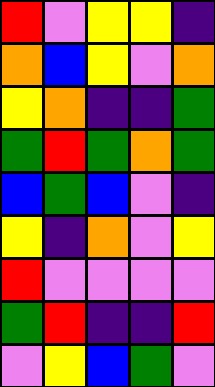[["red", "violet", "yellow", "yellow", "indigo"], ["orange", "blue", "yellow", "violet", "orange"], ["yellow", "orange", "indigo", "indigo", "green"], ["green", "red", "green", "orange", "green"], ["blue", "green", "blue", "violet", "indigo"], ["yellow", "indigo", "orange", "violet", "yellow"], ["red", "violet", "violet", "violet", "violet"], ["green", "red", "indigo", "indigo", "red"], ["violet", "yellow", "blue", "green", "violet"]]